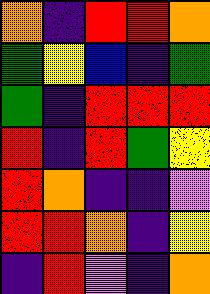[["orange", "indigo", "red", "red", "orange"], ["green", "yellow", "blue", "indigo", "green"], ["green", "indigo", "red", "red", "red"], ["red", "indigo", "red", "green", "yellow"], ["red", "orange", "indigo", "indigo", "violet"], ["red", "red", "orange", "indigo", "yellow"], ["indigo", "red", "violet", "indigo", "orange"]]